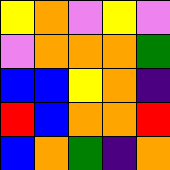[["yellow", "orange", "violet", "yellow", "violet"], ["violet", "orange", "orange", "orange", "green"], ["blue", "blue", "yellow", "orange", "indigo"], ["red", "blue", "orange", "orange", "red"], ["blue", "orange", "green", "indigo", "orange"]]